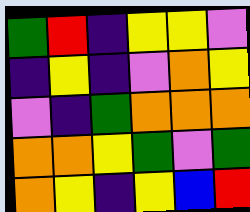[["green", "red", "indigo", "yellow", "yellow", "violet"], ["indigo", "yellow", "indigo", "violet", "orange", "yellow"], ["violet", "indigo", "green", "orange", "orange", "orange"], ["orange", "orange", "yellow", "green", "violet", "green"], ["orange", "yellow", "indigo", "yellow", "blue", "red"]]